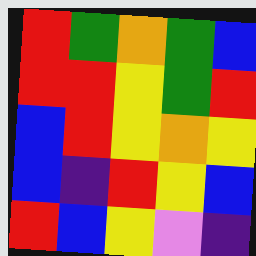[["red", "green", "orange", "green", "blue"], ["red", "red", "yellow", "green", "red"], ["blue", "red", "yellow", "orange", "yellow"], ["blue", "indigo", "red", "yellow", "blue"], ["red", "blue", "yellow", "violet", "indigo"]]